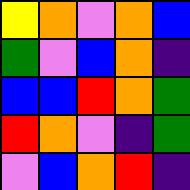[["yellow", "orange", "violet", "orange", "blue"], ["green", "violet", "blue", "orange", "indigo"], ["blue", "blue", "red", "orange", "green"], ["red", "orange", "violet", "indigo", "green"], ["violet", "blue", "orange", "red", "indigo"]]